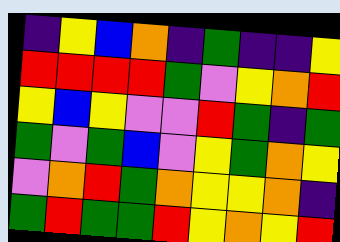[["indigo", "yellow", "blue", "orange", "indigo", "green", "indigo", "indigo", "yellow"], ["red", "red", "red", "red", "green", "violet", "yellow", "orange", "red"], ["yellow", "blue", "yellow", "violet", "violet", "red", "green", "indigo", "green"], ["green", "violet", "green", "blue", "violet", "yellow", "green", "orange", "yellow"], ["violet", "orange", "red", "green", "orange", "yellow", "yellow", "orange", "indigo"], ["green", "red", "green", "green", "red", "yellow", "orange", "yellow", "red"]]